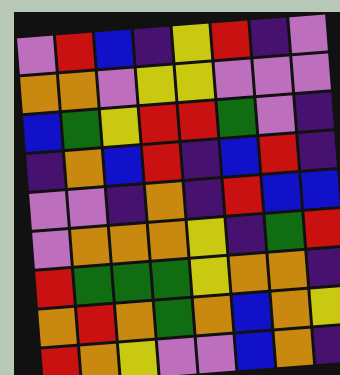[["violet", "red", "blue", "indigo", "yellow", "red", "indigo", "violet"], ["orange", "orange", "violet", "yellow", "yellow", "violet", "violet", "violet"], ["blue", "green", "yellow", "red", "red", "green", "violet", "indigo"], ["indigo", "orange", "blue", "red", "indigo", "blue", "red", "indigo"], ["violet", "violet", "indigo", "orange", "indigo", "red", "blue", "blue"], ["violet", "orange", "orange", "orange", "yellow", "indigo", "green", "red"], ["red", "green", "green", "green", "yellow", "orange", "orange", "indigo"], ["orange", "red", "orange", "green", "orange", "blue", "orange", "yellow"], ["red", "orange", "yellow", "violet", "violet", "blue", "orange", "indigo"]]